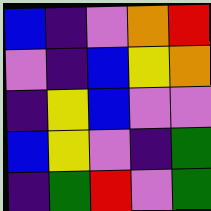[["blue", "indigo", "violet", "orange", "red"], ["violet", "indigo", "blue", "yellow", "orange"], ["indigo", "yellow", "blue", "violet", "violet"], ["blue", "yellow", "violet", "indigo", "green"], ["indigo", "green", "red", "violet", "green"]]